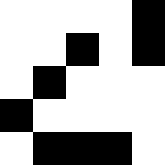[["white", "white", "white", "white", "black"], ["white", "white", "black", "white", "black"], ["white", "black", "white", "white", "white"], ["black", "white", "white", "white", "white"], ["white", "black", "black", "black", "white"]]